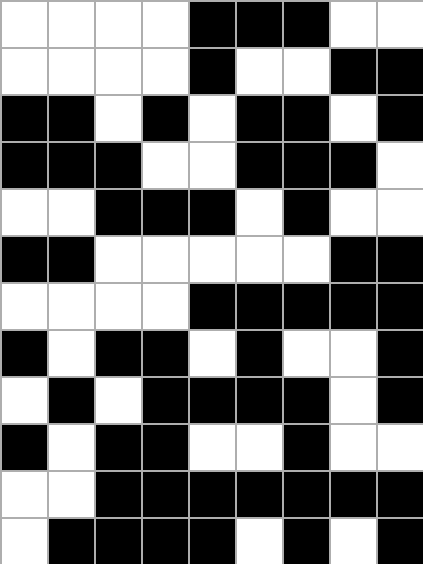[["white", "white", "white", "white", "black", "black", "black", "white", "white"], ["white", "white", "white", "white", "black", "white", "white", "black", "black"], ["black", "black", "white", "black", "white", "black", "black", "white", "black"], ["black", "black", "black", "white", "white", "black", "black", "black", "white"], ["white", "white", "black", "black", "black", "white", "black", "white", "white"], ["black", "black", "white", "white", "white", "white", "white", "black", "black"], ["white", "white", "white", "white", "black", "black", "black", "black", "black"], ["black", "white", "black", "black", "white", "black", "white", "white", "black"], ["white", "black", "white", "black", "black", "black", "black", "white", "black"], ["black", "white", "black", "black", "white", "white", "black", "white", "white"], ["white", "white", "black", "black", "black", "black", "black", "black", "black"], ["white", "black", "black", "black", "black", "white", "black", "white", "black"]]